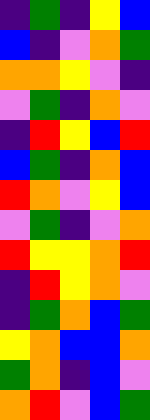[["indigo", "green", "indigo", "yellow", "blue"], ["blue", "indigo", "violet", "orange", "green"], ["orange", "orange", "yellow", "violet", "indigo"], ["violet", "green", "indigo", "orange", "violet"], ["indigo", "red", "yellow", "blue", "red"], ["blue", "green", "indigo", "orange", "blue"], ["red", "orange", "violet", "yellow", "blue"], ["violet", "green", "indigo", "violet", "orange"], ["red", "yellow", "yellow", "orange", "red"], ["indigo", "red", "yellow", "orange", "violet"], ["indigo", "green", "orange", "blue", "green"], ["yellow", "orange", "blue", "blue", "orange"], ["green", "orange", "indigo", "blue", "violet"], ["orange", "red", "violet", "blue", "green"]]